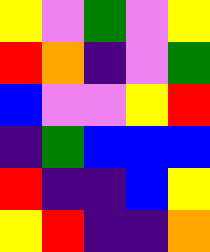[["yellow", "violet", "green", "violet", "yellow"], ["red", "orange", "indigo", "violet", "green"], ["blue", "violet", "violet", "yellow", "red"], ["indigo", "green", "blue", "blue", "blue"], ["red", "indigo", "indigo", "blue", "yellow"], ["yellow", "red", "indigo", "indigo", "orange"]]